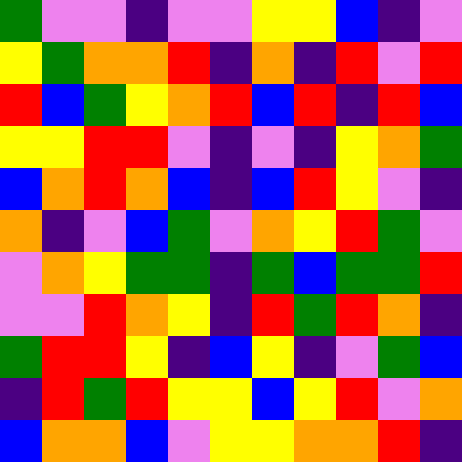[["green", "violet", "violet", "indigo", "violet", "violet", "yellow", "yellow", "blue", "indigo", "violet"], ["yellow", "green", "orange", "orange", "red", "indigo", "orange", "indigo", "red", "violet", "red"], ["red", "blue", "green", "yellow", "orange", "red", "blue", "red", "indigo", "red", "blue"], ["yellow", "yellow", "red", "red", "violet", "indigo", "violet", "indigo", "yellow", "orange", "green"], ["blue", "orange", "red", "orange", "blue", "indigo", "blue", "red", "yellow", "violet", "indigo"], ["orange", "indigo", "violet", "blue", "green", "violet", "orange", "yellow", "red", "green", "violet"], ["violet", "orange", "yellow", "green", "green", "indigo", "green", "blue", "green", "green", "red"], ["violet", "violet", "red", "orange", "yellow", "indigo", "red", "green", "red", "orange", "indigo"], ["green", "red", "red", "yellow", "indigo", "blue", "yellow", "indigo", "violet", "green", "blue"], ["indigo", "red", "green", "red", "yellow", "yellow", "blue", "yellow", "red", "violet", "orange"], ["blue", "orange", "orange", "blue", "violet", "yellow", "yellow", "orange", "orange", "red", "indigo"]]